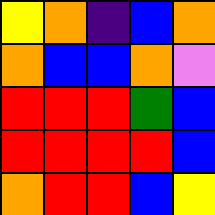[["yellow", "orange", "indigo", "blue", "orange"], ["orange", "blue", "blue", "orange", "violet"], ["red", "red", "red", "green", "blue"], ["red", "red", "red", "red", "blue"], ["orange", "red", "red", "blue", "yellow"]]